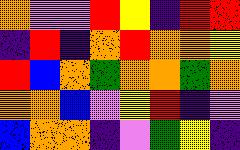[["orange", "violet", "violet", "red", "yellow", "indigo", "red", "red"], ["indigo", "red", "indigo", "orange", "red", "orange", "orange", "yellow"], ["red", "blue", "orange", "green", "orange", "orange", "green", "orange"], ["orange", "orange", "blue", "violet", "yellow", "red", "indigo", "violet"], ["blue", "orange", "orange", "indigo", "violet", "green", "yellow", "indigo"]]